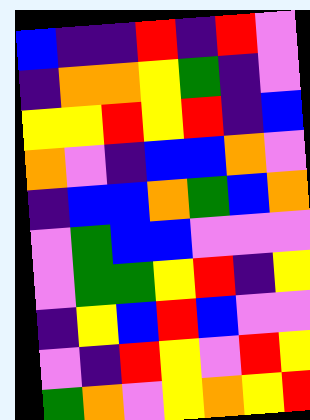[["blue", "indigo", "indigo", "red", "indigo", "red", "violet"], ["indigo", "orange", "orange", "yellow", "green", "indigo", "violet"], ["yellow", "yellow", "red", "yellow", "red", "indigo", "blue"], ["orange", "violet", "indigo", "blue", "blue", "orange", "violet"], ["indigo", "blue", "blue", "orange", "green", "blue", "orange"], ["violet", "green", "blue", "blue", "violet", "violet", "violet"], ["violet", "green", "green", "yellow", "red", "indigo", "yellow"], ["indigo", "yellow", "blue", "red", "blue", "violet", "violet"], ["violet", "indigo", "red", "yellow", "violet", "red", "yellow"], ["green", "orange", "violet", "yellow", "orange", "yellow", "red"]]